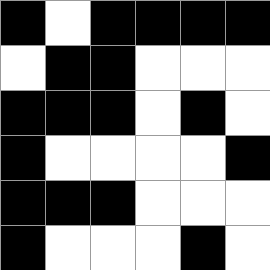[["black", "white", "black", "black", "black", "black"], ["white", "black", "black", "white", "white", "white"], ["black", "black", "black", "white", "black", "white"], ["black", "white", "white", "white", "white", "black"], ["black", "black", "black", "white", "white", "white"], ["black", "white", "white", "white", "black", "white"]]